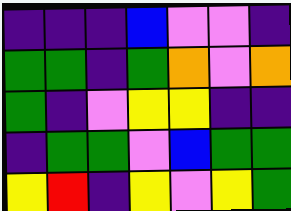[["indigo", "indigo", "indigo", "blue", "violet", "violet", "indigo"], ["green", "green", "indigo", "green", "orange", "violet", "orange"], ["green", "indigo", "violet", "yellow", "yellow", "indigo", "indigo"], ["indigo", "green", "green", "violet", "blue", "green", "green"], ["yellow", "red", "indigo", "yellow", "violet", "yellow", "green"]]